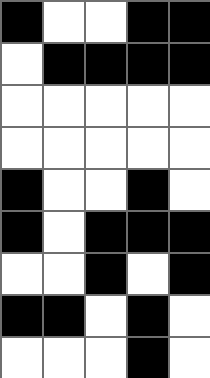[["black", "white", "white", "black", "black"], ["white", "black", "black", "black", "black"], ["white", "white", "white", "white", "white"], ["white", "white", "white", "white", "white"], ["black", "white", "white", "black", "white"], ["black", "white", "black", "black", "black"], ["white", "white", "black", "white", "black"], ["black", "black", "white", "black", "white"], ["white", "white", "white", "black", "white"]]